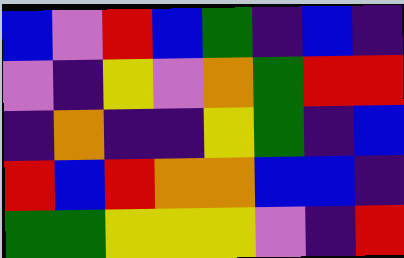[["blue", "violet", "red", "blue", "green", "indigo", "blue", "indigo"], ["violet", "indigo", "yellow", "violet", "orange", "green", "red", "red"], ["indigo", "orange", "indigo", "indigo", "yellow", "green", "indigo", "blue"], ["red", "blue", "red", "orange", "orange", "blue", "blue", "indigo"], ["green", "green", "yellow", "yellow", "yellow", "violet", "indigo", "red"]]